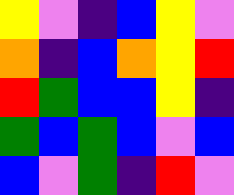[["yellow", "violet", "indigo", "blue", "yellow", "violet"], ["orange", "indigo", "blue", "orange", "yellow", "red"], ["red", "green", "blue", "blue", "yellow", "indigo"], ["green", "blue", "green", "blue", "violet", "blue"], ["blue", "violet", "green", "indigo", "red", "violet"]]